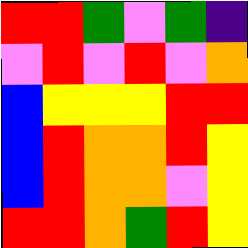[["red", "red", "green", "violet", "green", "indigo"], ["violet", "red", "violet", "red", "violet", "orange"], ["blue", "yellow", "yellow", "yellow", "red", "red"], ["blue", "red", "orange", "orange", "red", "yellow"], ["blue", "red", "orange", "orange", "violet", "yellow"], ["red", "red", "orange", "green", "red", "yellow"]]